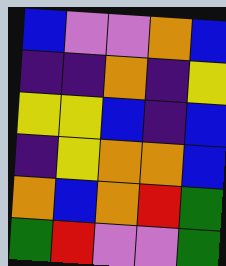[["blue", "violet", "violet", "orange", "blue"], ["indigo", "indigo", "orange", "indigo", "yellow"], ["yellow", "yellow", "blue", "indigo", "blue"], ["indigo", "yellow", "orange", "orange", "blue"], ["orange", "blue", "orange", "red", "green"], ["green", "red", "violet", "violet", "green"]]